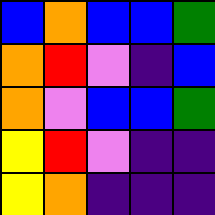[["blue", "orange", "blue", "blue", "green"], ["orange", "red", "violet", "indigo", "blue"], ["orange", "violet", "blue", "blue", "green"], ["yellow", "red", "violet", "indigo", "indigo"], ["yellow", "orange", "indigo", "indigo", "indigo"]]